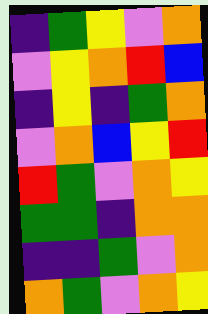[["indigo", "green", "yellow", "violet", "orange"], ["violet", "yellow", "orange", "red", "blue"], ["indigo", "yellow", "indigo", "green", "orange"], ["violet", "orange", "blue", "yellow", "red"], ["red", "green", "violet", "orange", "yellow"], ["green", "green", "indigo", "orange", "orange"], ["indigo", "indigo", "green", "violet", "orange"], ["orange", "green", "violet", "orange", "yellow"]]